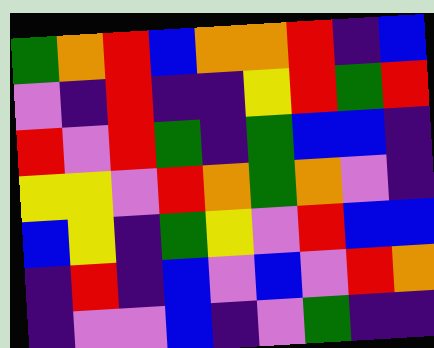[["green", "orange", "red", "blue", "orange", "orange", "red", "indigo", "blue"], ["violet", "indigo", "red", "indigo", "indigo", "yellow", "red", "green", "red"], ["red", "violet", "red", "green", "indigo", "green", "blue", "blue", "indigo"], ["yellow", "yellow", "violet", "red", "orange", "green", "orange", "violet", "indigo"], ["blue", "yellow", "indigo", "green", "yellow", "violet", "red", "blue", "blue"], ["indigo", "red", "indigo", "blue", "violet", "blue", "violet", "red", "orange"], ["indigo", "violet", "violet", "blue", "indigo", "violet", "green", "indigo", "indigo"]]